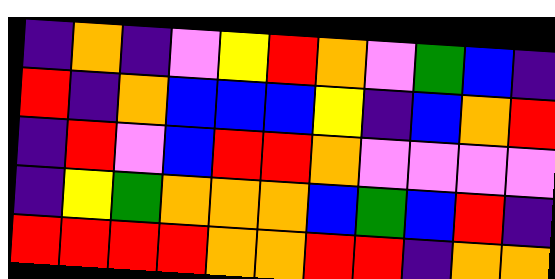[["indigo", "orange", "indigo", "violet", "yellow", "red", "orange", "violet", "green", "blue", "indigo"], ["red", "indigo", "orange", "blue", "blue", "blue", "yellow", "indigo", "blue", "orange", "red"], ["indigo", "red", "violet", "blue", "red", "red", "orange", "violet", "violet", "violet", "violet"], ["indigo", "yellow", "green", "orange", "orange", "orange", "blue", "green", "blue", "red", "indigo"], ["red", "red", "red", "red", "orange", "orange", "red", "red", "indigo", "orange", "orange"]]